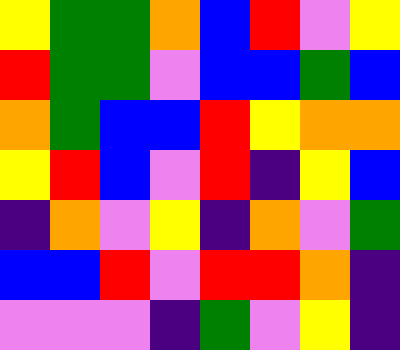[["yellow", "green", "green", "orange", "blue", "red", "violet", "yellow"], ["red", "green", "green", "violet", "blue", "blue", "green", "blue"], ["orange", "green", "blue", "blue", "red", "yellow", "orange", "orange"], ["yellow", "red", "blue", "violet", "red", "indigo", "yellow", "blue"], ["indigo", "orange", "violet", "yellow", "indigo", "orange", "violet", "green"], ["blue", "blue", "red", "violet", "red", "red", "orange", "indigo"], ["violet", "violet", "violet", "indigo", "green", "violet", "yellow", "indigo"]]